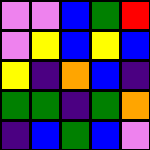[["violet", "violet", "blue", "green", "red"], ["violet", "yellow", "blue", "yellow", "blue"], ["yellow", "indigo", "orange", "blue", "indigo"], ["green", "green", "indigo", "green", "orange"], ["indigo", "blue", "green", "blue", "violet"]]